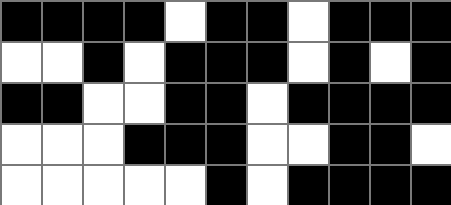[["black", "black", "black", "black", "white", "black", "black", "white", "black", "black", "black"], ["white", "white", "black", "white", "black", "black", "black", "white", "black", "white", "black"], ["black", "black", "white", "white", "black", "black", "white", "black", "black", "black", "black"], ["white", "white", "white", "black", "black", "black", "white", "white", "black", "black", "white"], ["white", "white", "white", "white", "white", "black", "white", "black", "black", "black", "black"]]